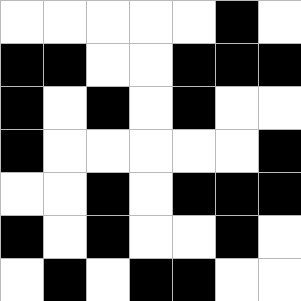[["white", "white", "white", "white", "white", "black", "white"], ["black", "black", "white", "white", "black", "black", "black"], ["black", "white", "black", "white", "black", "white", "white"], ["black", "white", "white", "white", "white", "white", "black"], ["white", "white", "black", "white", "black", "black", "black"], ["black", "white", "black", "white", "white", "black", "white"], ["white", "black", "white", "black", "black", "white", "white"]]